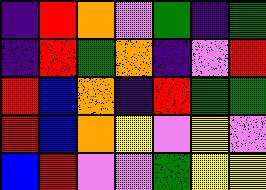[["indigo", "red", "orange", "violet", "green", "indigo", "green"], ["indigo", "red", "green", "orange", "indigo", "violet", "red"], ["red", "blue", "orange", "indigo", "red", "green", "green"], ["red", "blue", "orange", "yellow", "violet", "yellow", "violet"], ["blue", "red", "violet", "violet", "green", "yellow", "yellow"]]